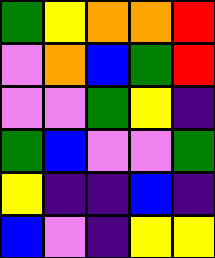[["green", "yellow", "orange", "orange", "red"], ["violet", "orange", "blue", "green", "red"], ["violet", "violet", "green", "yellow", "indigo"], ["green", "blue", "violet", "violet", "green"], ["yellow", "indigo", "indigo", "blue", "indigo"], ["blue", "violet", "indigo", "yellow", "yellow"]]